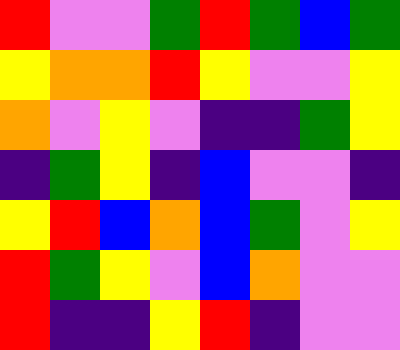[["red", "violet", "violet", "green", "red", "green", "blue", "green"], ["yellow", "orange", "orange", "red", "yellow", "violet", "violet", "yellow"], ["orange", "violet", "yellow", "violet", "indigo", "indigo", "green", "yellow"], ["indigo", "green", "yellow", "indigo", "blue", "violet", "violet", "indigo"], ["yellow", "red", "blue", "orange", "blue", "green", "violet", "yellow"], ["red", "green", "yellow", "violet", "blue", "orange", "violet", "violet"], ["red", "indigo", "indigo", "yellow", "red", "indigo", "violet", "violet"]]